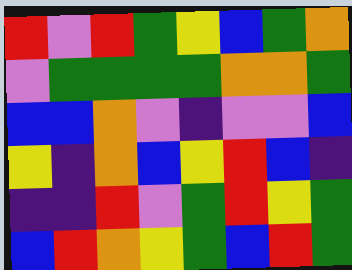[["red", "violet", "red", "green", "yellow", "blue", "green", "orange"], ["violet", "green", "green", "green", "green", "orange", "orange", "green"], ["blue", "blue", "orange", "violet", "indigo", "violet", "violet", "blue"], ["yellow", "indigo", "orange", "blue", "yellow", "red", "blue", "indigo"], ["indigo", "indigo", "red", "violet", "green", "red", "yellow", "green"], ["blue", "red", "orange", "yellow", "green", "blue", "red", "green"]]